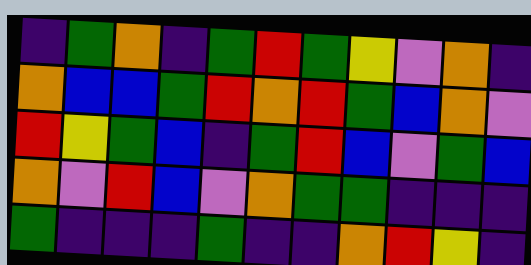[["indigo", "green", "orange", "indigo", "green", "red", "green", "yellow", "violet", "orange", "indigo"], ["orange", "blue", "blue", "green", "red", "orange", "red", "green", "blue", "orange", "violet"], ["red", "yellow", "green", "blue", "indigo", "green", "red", "blue", "violet", "green", "blue"], ["orange", "violet", "red", "blue", "violet", "orange", "green", "green", "indigo", "indigo", "indigo"], ["green", "indigo", "indigo", "indigo", "green", "indigo", "indigo", "orange", "red", "yellow", "indigo"]]